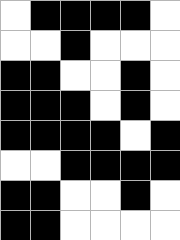[["white", "black", "black", "black", "black", "white"], ["white", "white", "black", "white", "white", "white"], ["black", "black", "white", "white", "black", "white"], ["black", "black", "black", "white", "black", "white"], ["black", "black", "black", "black", "white", "black"], ["white", "white", "black", "black", "black", "black"], ["black", "black", "white", "white", "black", "white"], ["black", "black", "white", "white", "white", "white"]]